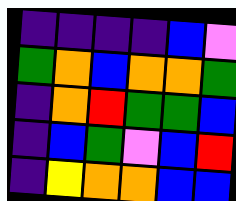[["indigo", "indigo", "indigo", "indigo", "blue", "violet"], ["green", "orange", "blue", "orange", "orange", "green"], ["indigo", "orange", "red", "green", "green", "blue"], ["indigo", "blue", "green", "violet", "blue", "red"], ["indigo", "yellow", "orange", "orange", "blue", "blue"]]